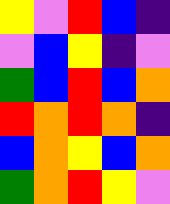[["yellow", "violet", "red", "blue", "indigo"], ["violet", "blue", "yellow", "indigo", "violet"], ["green", "blue", "red", "blue", "orange"], ["red", "orange", "red", "orange", "indigo"], ["blue", "orange", "yellow", "blue", "orange"], ["green", "orange", "red", "yellow", "violet"]]